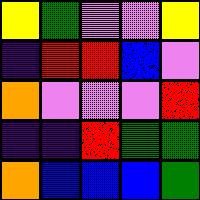[["yellow", "green", "violet", "violet", "yellow"], ["indigo", "red", "red", "blue", "violet"], ["orange", "violet", "violet", "violet", "red"], ["indigo", "indigo", "red", "green", "green"], ["orange", "blue", "blue", "blue", "green"]]